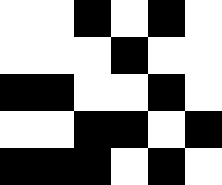[["white", "white", "black", "white", "black", "white"], ["white", "white", "white", "black", "white", "white"], ["black", "black", "white", "white", "black", "white"], ["white", "white", "black", "black", "white", "black"], ["black", "black", "black", "white", "black", "white"]]